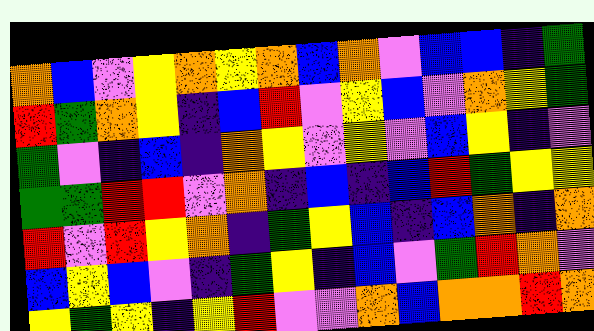[["orange", "blue", "violet", "yellow", "orange", "yellow", "orange", "blue", "orange", "violet", "blue", "blue", "indigo", "green"], ["red", "green", "orange", "yellow", "indigo", "blue", "red", "violet", "yellow", "blue", "violet", "orange", "yellow", "green"], ["green", "violet", "indigo", "blue", "indigo", "orange", "yellow", "violet", "yellow", "violet", "blue", "yellow", "indigo", "violet"], ["green", "green", "red", "red", "violet", "orange", "indigo", "blue", "indigo", "blue", "red", "green", "yellow", "yellow"], ["red", "violet", "red", "yellow", "orange", "indigo", "green", "yellow", "blue", "indigo", "blue", "orange", "indigo", "orange"], ["blue", "yellow", "blue", "violet", "indigo", "green", "yellow", "indigo", "blue", "violet", "green", "red", "orange", "violet"], ["yellow", "green", "yellow", "indigo", "yellow", "red", "violet", "violet", "orange", "blue", "orange", "orange", "red", "orange"]]